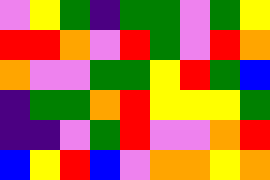[["violet", "yellow", "green", "indigo", "green", "green", "violet", "green", "yellow"], ["red", "red", "orange", "violet", "red", "green", "violet", "red", "orange"], ["orange", "violet", "violet", "green", "green", "yellow", "red", "green", "blue"], ["indigo", "green", "green", "orange", "red", "yellow", "yellow", "yellow", "green"], ["indigo", "indigo", "violet", "green", "red", "violet", "violet", "orange", "red"], ["blue", "yellow", "red", "blue", "violet", "orange", "orange", "yellow", "orange"]]